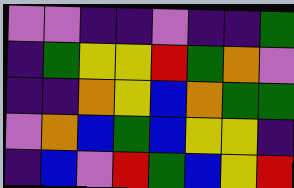[["violet", "violet", "indigo", "indigo", "violet", "indigo", "indigo", "green"], ["indigo", "green", "yellow", "yellow", "red", "green", "orange", "violet"], ["indigo", "indigo", "orange", "yellow", "blue", "orange", "green", "green"], ["violet", "orange", "blue", "green", "blue", "yellow", "yellow", "indigo"], ["indigo", "blue", "violet", "red", "green", "blue", "yellow", "red"]]